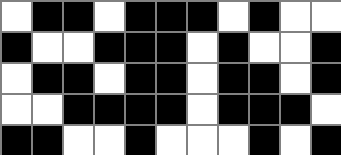[["white", "black", "black", "white", "black", "black", "black", "white", "black", "white", "white"], ["black", "white", "white", "black", "black", "black", "white", "black", "white", "white", "black"], ["white", "black", "black", "white", "black", "black", "white", "black", "black", "white", "black"], ["white", "white", "black", "black", "black", "black", "white", "black", "black", "black", "white"], ["black", "black", "white", "white", "black", "white", "white", "white", "black", "white", "black"]]